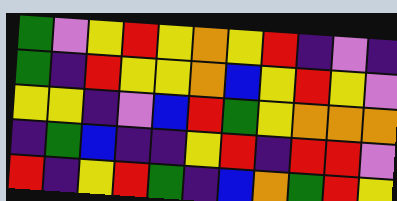[["green", "violet", "yellow", "red", "yellow", "orange", "yellow", "red", "indigo", "violet", "indigo"], ["green", "indigo", "red", "yellow", "yellow", "orange", "blue", "yellow", "red", "yellow", "violet"], ["yellow", "yellow", "indigo", "violet", "blue", "red", "green", "yellow", "orange", "orange", "orange"], ["indigo", "green", "blue", "indigo", "indigo", "yellow", "red", "indigo", "red", "red", "violet"], ["red", "indigo", "yellow", "red", "green", "indigo", "blue", "orange", "green", "red", "yellow"]]